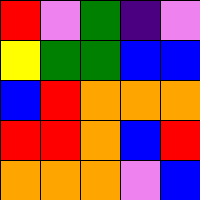[["red", "violet", "green", "indigo", "violet"], ["yellow", "green", "green", "blue", "blue"], ["blue", "red", "orange", "orange", "orange"], ["red", "red", "orange", "blue", "red"], ["orange", "orange", "orange", "violet", "blue"]]